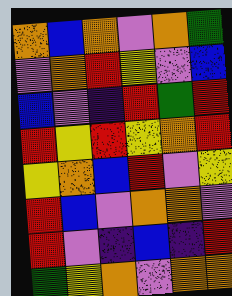[["orange", "blue", "orange", "violet", "orange", "green"], ["violet", "orange", "red", "yellow", "violet", "blue"], ["blue", "violet", "indigo", "red", "green", "red"], ["red", "yellow", "red", "yellow", "orange", "red"], ["yellow", "orange", "blue", "red", "violet", "yellow"], ["red", "blue", "violet", "orange", "orange", "violet"], ["red", "violet", "indigo", "blue", "indigo", "red"], ["green", "yellow", "orange", "violet", "orange", "orange"]]